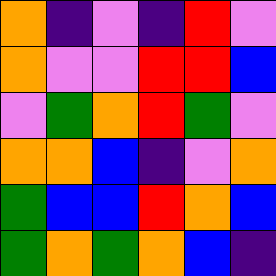[["orange", "indigo", "violet", "indigo", "red", "violet"], ["orange", "violet", "violet", "red", "red", "blue"], ["violet", "green", "orange", "red", "green", "violet"], ["orange", "orange", "blue", "indigo", "violet", "orange"], ["green", "blue", "blue", "red", "orange", "blue"], ["green", "orange", "green", "orange", "blue", "indigo"]]